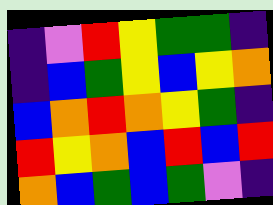[["indigo", "violet", "red", "yellow", "green", "green", "indigo"], ["indigo", "blue", "green", "yellow", "blue", "yellow", "orange"], ["blue", "orange", "red", "orange", "yellow", "green", "indigo"], ["red", "yellow", "orange", "blue", "red", "blue", "red"], ["orange", "blue", "green", "blue", "green", "violet", "indigo"]]